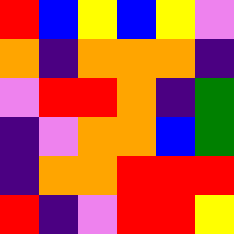[["red", "blue", "yellow", "blue", "yellow", "violet"], ["orange", "indigo", "orange", "orange", "orange", "indigo"], ["violet", "red", "red", "orange", "indigo", "green"], ["indigo", "violet", "orange", "orange", "blue", "green"], ["indigo", "orange", "orange", "red", "red", "red"], ["red", "indigo", "violet", "red", "red", "yellow"]]